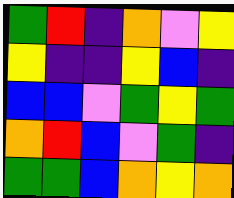[["green", "red", "indigo", "orange", "violet", "yellow"], ["yellow", "indigo", "indigo", "yellow", "blue", "indigo"], ["blue", "blue", "violet", "green", "yellow", "green"], ["orange", "red", "blue", "violet", "green", "indigo"], ["green", "green", "blue", "orange", "yellow", "orange"]]